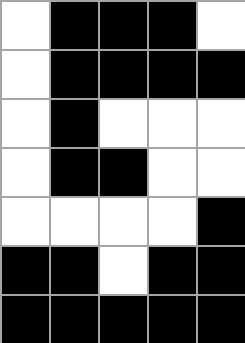[["white", "black", "black", "black", "white"], ["white", "black", "black", "black", "black"], ["white", "black", "white", "white", "white"], ["white", "black", "black", "white", "white"], ["white", "white", "white", "white", "black"], ["black", "black", "white", "black", "black"], ["black", "black", "black", "black", "black"]]